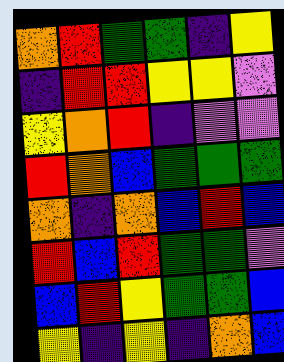[["orange", "red", "green", "green", "indigo", "yellow"], ["indigo", "red", "red", "yellow", "yellow", "violet"], ["yellow", "orange", "red", "indigo", "violet", "violet"], ["red", "orange", "blue", "green", "green", "green"], ["orange", "indigo", "orange", "blue", "red", "blue"], ["red", "blue", "red", "green", "green", "violet"], ["blue", "red", "yellow", "green", "green", "blue"], ["yellow", "indigo", "yellow", "indigo", "orange", "blue"]]